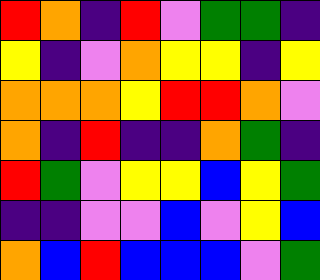[["red", "orange", "indigo", "red", "violet", "green", "green", "indigo"], ["yellow", "indigo", "violet", "orange", "yellow", "yellow", "indigo", "yellow"], ["orange", "orange", "orange", "yellow", "red", "red", "orange", "violet"], ["orange", "indigo", "red", "indigo", "indigo", "orange", "green", "indigo"], ["red", "green", "violet", "yellow", "yellow", "blue", "yellow", "green"], ["indigo", "indigo", "violet", "violet", "blue", "violet", "yellow", "blue"], ["orange", "blue", "red", "blue", "blue", "blue", "violet", "green"]]